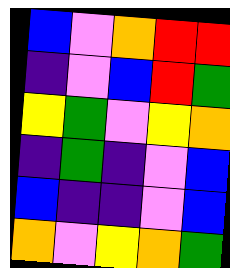[["blue", "violet", "orange", "red", "red"], ["indigo", "violet", "blue", "red", "green"], ["yellow", "green", "violet", "yellow", "orange"], ["indigo", "green", "indigo", "violet", "blue"], ["blue", "indigo", "indigo", "violet", "blue"], ["orange", "violet", "yellow", "orange", "green"]]